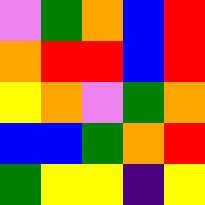[["violet", "green", "orange", "blue", "red"], ["orange", "red", "red", "blue", "red"], ["yellow", "orange", "violet", "green", "orange"], ["blue", "blue", "green", "orange", "red"], ["green", "yellow", "yellow", "indigo", "yellow"]]